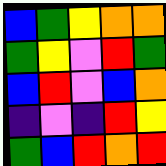[["blue", "green", "yellow", "orange", "orange"], ["green", "yellow", "violet", "red", "green"], ["blue", "red", "violet", "blue", "orange"], ["indigo", "violet", "indigo", "red", "yellow"], ["green", "blue", "red", "orange", "red"]]